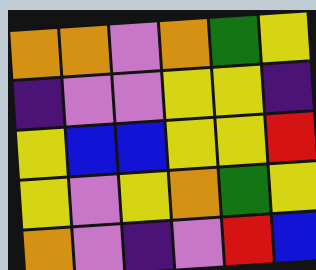[["orange", "orange", "violet", "orange", "green", "yellow"], ["indigo", "violet", "violet", "yellow", "yellow", "indigo"], ["yellow", "blue", "blue", "yellow", "yellow", "red"], ["yellow", "violet", "yellow", "orange", "green", "yellow"], ["orange", "violet", "indigo", "violet", "red", "blue"]]